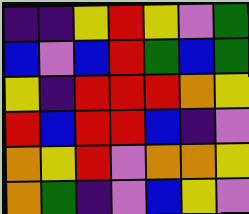[["indigo", "indigo", "yellow", "red", "yellow", "violet", "green"], ["blue", "violet", "blue", "red", "green", "blue", "green"], ["yellow", "indigo", "red", "red", "red", "orange", "yellow"], ["red", "blue", "red", "red", "blue", "indigo", "violet"], ["orange", "yellow", "red", "violet", "orange", "orange", "yellow"], ["orange", "green", "indigo", "violet", "blue", "yellow", "violet"]]